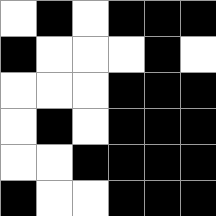[["white", "black", "white", "black", "black", "black"], ["black", "white", "white", "white", "black", "white"], ["white", "white", "white", "black", "black", "black"], ["white", "black", "white", "black", "black", "black"], ["white", "white", "black", "black", "black", "black"], ["black", "white", "white", "black", "black", "black"]]